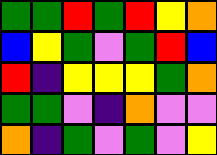[["green", "green", "red", "green", "red", "yellow", "orange"], ["blue", "yellow", "green", "violet", "green", "red", "blue"], ["red", "indigo", "yellow", "yellow", "yellow", "green", "orange"], ["green", "green", "violet", "indigo", "orange", "violet", "violet"], ["orange", "indigo", "green", "violet", "green", "violet", "yellow"]]